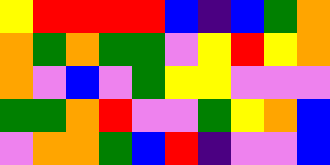[["yellow", "red", "red", "red", "red", "blue", "indigo", "blue", "green", "orange"], ["orange", "green", "orange", "green", "green", "violet", "yellow", "red", "yellow", "orange"], ["orange", "violet", "blue", "violet", "green", "yellow", "yellow", "violet", "violet", "violet"], ["green", "green", "orange", "red", "violet", "violet", "green", "yellow", "orange", "blue"], ["violet", "orange", "orange", "green", "blue", "red", "indigo", "violet", "violet", "blue"]]